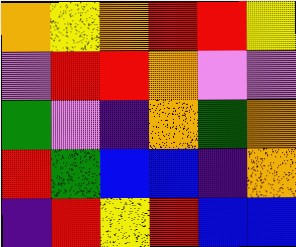[["orange", "yellow", "orange", "red", "red", "yellow"], ["violet", "red", "red", "orange", "violet", "violet"], ["green", "violet", "indigo", "orange", "green", "orange"], ["red", "green", "blue", "blue", "indigo", "orange"], ["indigo", "red", "yellow", "red", "blue", "blue"]]